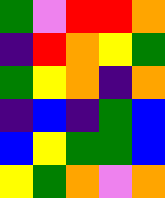[["green", "violet", "red", "red", "orange"], ["indigo", "red", "orange", "yellow", "green"], ["green", "yellow", "orange", "indigo", "orange"], ["indigo", "blue", "indigo", "green", "blue"], ["blue", "yellow", "green", "green", "blue"], ["yellow", "green", "orange", "violet", "orange"]]